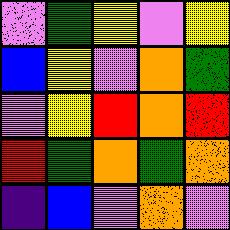[["violet", "green", "yellow", "violet", "yellow"], ["blue", "yellow", "violet", "orange", "green"], ["violet", "yellow", "red", "orange", "red"], ["red", "green", "orange", "green", "orange"], ["indigo", "blue", "violet", "orange", "violet"]]